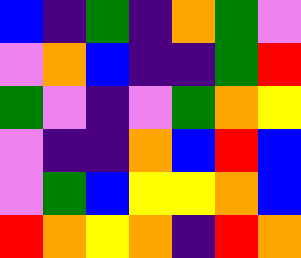[["blue", "indigo", "green", "indigo", "orange", "green", "violet"], ["violet", "orange", "blue", "indigo", "indigo", "green", "red"], ["green", "violet", "indigo", "violet", "green", "orange", "yellow"], ["violet", "indigo", "indigo", "orange", "blue", "red", "blue"], ["violet", "green", "blue", "yellow", "yellow", "orange", "blue"], ["red", "orange", "yellow", "orange", "indigo", "red", "orange"]]